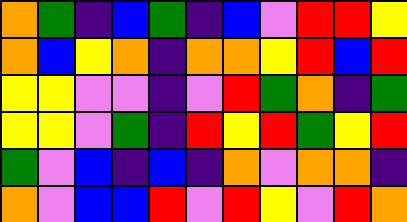[["orange", "green", "indigo", "blue", "green", "indigo", "blue", "violet", "red", "red", "yellow"], ["orange", "blue", "yellow", "orange", "indigo", "orange", "orange", "yellow", "red", "blue", "red"], ["yellow", "yellow", "violet", "violet", "indigo", "violet", "red", "green", "orange", "indigo", "green"], ["yellow", "yellow", "violet", "green", "indigo", "red", "yellow", "red", "green", "yellow", "red"], ["green", "violet", "blue", "indigo", "blue", "indigo", "orange", "violet", "orange", "orange", "indigo"], ["orange", "violet", "blue", "blue", "red", "violet", "red", "yellow", "violet", "red", "orange"]]